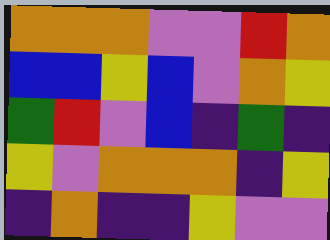[["orange", "orange", "orange", "violet", "violet", "red", "orange"], ["blue", "blue", "yellow", "blue", "violet", "orange", "yellow"], ["green", "red", "violet", "blue", "indigo", "green", "indigo"], ["yellow", "violet", "orange", "orange", "orange", "indigo", "yellow"], ["indigo", "orange", "indigo", "indigo", "yellow", "violet", "violet"]]